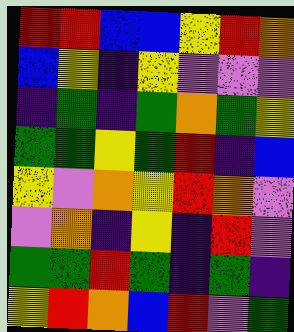[["red", "red", "blue", "blue", "yellow", "red", "orange"], ["blue", "yellow", "indigo", "yellow", "violet", "violet", "violet"], ["indigo", "green", "indigo", "green", "orange", "green", "yellow"], ["green", "green", "yellow", "green", "red", "indigo", "blue"], ["yellow", "violet", "orange", "yellow", "red", "orange", "violet"], ["violet", "orange", "indigo", "yellow", "indigo", "red", "violet"], ["green", "green", "red", "green", "indigo", "green", "indigo"], ["yellow", "red", "orange", "blue", "red", "violet", "green"]]